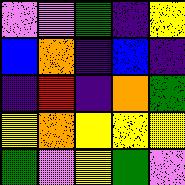[["violet", "violet", "green", "indigo", "yellow"], ["blue", "orange", "indigo", "blue", "indigo"], ["indigo", "red", "indigo", "orange", "green"], ["yellow", "orange", "yellow", "yellow", "yellow"], ["green", "violet", "yellow", "green", "violet"]]